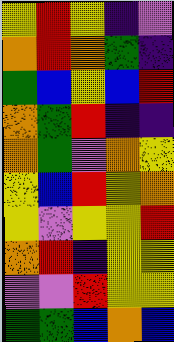[["yellow", "red", "yellow", "indigo", "violet"], ["orange", "red", "orange", "green", "indigo"], ["green", "blue", "yellow", "blue", "red"], ["orange", "green", "red", "indigo", "indigo"], ["orange", "green", "violet", "orange", "yellow"], ["yellow", "blue", "red", "yellow", "orange"], ["yellow", "violet", "yellow", "yellow", "red"], ["orange", "red", "indigo", "yellow", "yellow"], ["violet", "violet", "red", "yellow", "yellow"], ["green", "green", "blue", "orange", "blue"]]